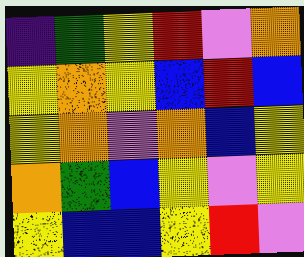[["indigo", "green", "yellow", "red", "violet", "orange"], ["yellow", "orange", "yellow", "blue", "red", "blue"], ["yellow", "orange", "violet", "orange", "blue", "yellow"], ["orange", "green", "blue", "yellow", "violet", "yellow"], ["yellow", "blue", "blue", "yellow", "red", "violet"]]